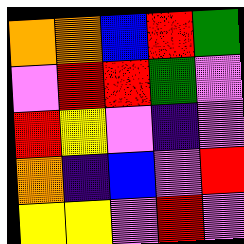[["orange", "orange", "blue", "red", "green"], ["violet", "red", "red", "green", "violet"], ["red", "yellow", "violet", "indigo", "violet"], ["orange", "indigo", "blue", "violet", "red"], ["yellow", "yellow", "violet", "red", "violet"]]